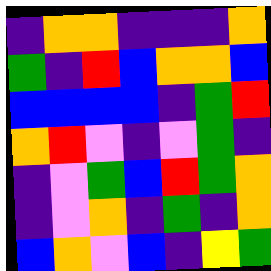[["indigo", "orange", "orange", "indigo", "indigo", "indigo", "orange"], ["green", "indigo", "red", "blue", "orange", "orange", "blue"], ["blue", "blue", "blue", "blue", "indigo", "green", "red"], ["orange", "red", "violet", "indigo", "violet", "green", "indigo"], ["indigo", "violet", "green", "blue", "red", "green", "orange"], ["indigo", "violet", "orange", "indigo", "green", "indigo", "orange"], ["blue", "orange", "violet", "blue", "indigo", "yellow", "green"]]